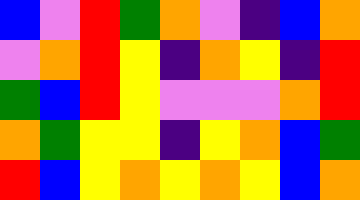[["blue", "violet", "red", "green", "orange", "violet", "indigo", "blue", "orange"], ["violet", "orange", "red", "yellow", "indigo", "orange", "yellow", "indigo", "red"], ["green", "blue", "red", "yellow", "violet", "violet", "violet", "orange", "red"], ["orange", "green", "yellow", "yellow", "indigo", "yellow", "orange", "blue", "green"], ["red", "blue", "yellow", "orange", "yellow", "orange", "yellow", "blue", "orange"]]